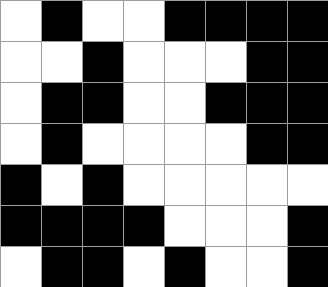[["white", "black", "white", "white", "black", "black", "black", "black"], ["white", "white", "black", "white", "white", "white", "black", "black"], ["white", "black", "black", "white", "white", "black", "black", "black"], ["white", "black", "white", "white", "white", "white", "black", "black"], ["black", "white", "black", "white", "white", "white", "white", "white"], ["black", "black", "black", "black", "white", "white", "white", "black"], ["white", "black", "black", "white", "black", "white", "white", "black"]]